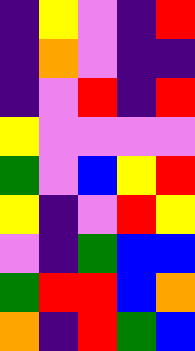[["indigo", "yellow", "violet", "indigo", "red"], ["indigo", "orange", "violet", "indigo", "indigo"], ["indigo", "violet", "red", "indigo", "red"], ["yellow", "violet", "violet", "violet", "violet"], ["green", "violet", "blue", "yellow", "red"], ["yellow", "indigo", "violet", "red", "yellow"], ["violet", "indigo", "green", "blue", "blue"], ["green", "red", "red", "blue", "orange"], ["orange", "indigo", "red", "green", "blue"]]